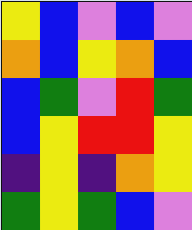[["yellow", "blue", "violet", "blue", "violet"], ["orange", "blue", "yellow", "orange", "blue"], ["blue", "green", "violet", "red", "green"], ["blue", "yellow", "red", "red", "yellow"], ["indigo", "yellow", "indigo", "orange", "yellow"], ["green", "yellow", "green", "blue", "violet"]]